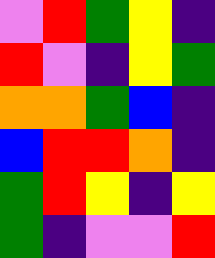[["violet", "red", "green", "yellow", "indigo"], ["red", "violet", "indigo", "yellow", "green"], ["orange", "orange", "green", "blue", "indigo"], ["blue", "red", "red", "orange", "indigo"], ["green", "red", "yellow", "indigo", "yellow"], ["green", "indigo", "violet", "violet", "red"]]